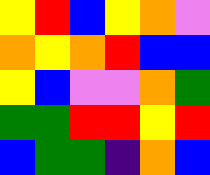[["yellow", "red", "blue", "yellow", "orange", "violet"], ["orange", "yellow", "orange", "red", "blue", "blue"], ["yellow", "blue", "violet", "violet", "orange", "green"], ["green", "green", "red", "red", "yellow", "red"], ["blue", "green", "green", "indigo", "orange", "blue"]]